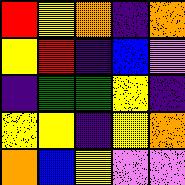[["red", "yellow", "orange", "indigo", "orange"], ["yellow", "red", "indigo", "blue", "violet"], ["indigo", "green", "green", "yellow", "indigo"], ["yellow", "yellow", "indigo", "yellow", "orange"], ["orange", "blue", "yellow", "violet", "violet"]]